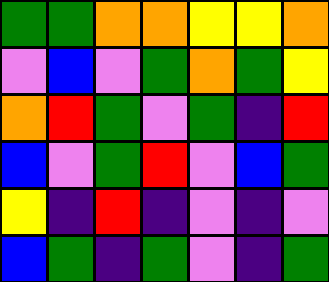[["green", "green", "orange", "orange", "yellow", "yellow", "orange"], ["violet", "blue", "violet", "green", "orange", "green", "yellow"], ["orange", "red", "green", "violet", "green", "indigo", "red"], ["blue", "violet", "green", "red", "violet", "blue", "green"], ["yellow", "indigo", "red", "indigo", "violet", "indigo", "violet"], ["blue", "green", "indigo", "green", "violet", "indigo", "green"]]